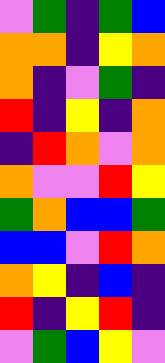[["violet", "green", "indigo", "green", "blue"], ["orange", "orange", "indigo", "yellow", "orange"], ["orange", "indigo", "violet", "green", "indigo"], ["red", "indigo", "yellow", "indigo", "orange"], ["indigo", "red", "orange", "violet", "orange"], ["orange", "violet", "violet", "red", "yellow"], ["green", "orange", "blue", "blue", "green"], ["blue", "blue", "violet", "red", "orange"], ["orange", "yellow", "indigo", "blue", "indigo"], ["red", "indigo", "yellow", "red", "indigo"], ["violet", "green", "blue", "yellow", "violet"]]